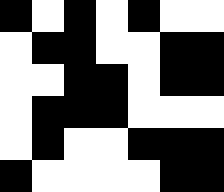[["black", "white", "black", "white", "black", "white", "white"], ["white", "black", "black", "white", "white", "black", "black"], ["white", "white", "black", "black", "white", "black", "black"], ["white", "black", "black", "black", "white", "white", "white"], ["white", "black", "white", "white", "black", "black", "black"], ["black", "white", "white", "white", "white", "black", "black"]]